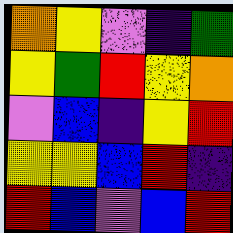[["orange", "yellow", "violet", "indigo", "green"], ["yellow", "green", "red", "yellow", "orange"], ["violet", "blue", "indigo", "yellow", "red"], ["yellow", "yellow", "blue", "red", "indigo"], ["red", "blue", "violet", "blue", "red"]]